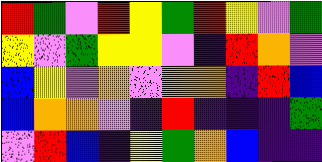[["red", "green", "violet", "red", "yellow", "green", "red", "yellow", "violet", "green"], ["yellow", "violet", "green", "yellow", "yellow", "violet", "indigo", "red", "orange", "violet"], ["blue", "yellow", "violet", "orange", "violet", "orange", "orange", "indigo", "red", "blue"], ["blue", "orange", "orange", "violet", "indigo", "red", "indigo", "indigo", "indigo", "green"], ["violet", "red", "blue", "indigo", "yellow", "green", "orange", "blue", "indigo", "indigo"]]